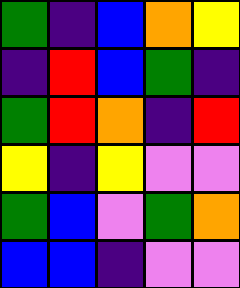[["green", "indigo", "blue", "orange", "yellow"], ["indigo", "red", "blue", "green", "indigo"], ["green", "red", "orange", "indigo", "red"], ["yellow", "indigo", "yellow", "violet", "violet"], ["green", "blue", "violet", "green", "orange"], ["blue", "blue", "indigo", "violet", "violet"]]